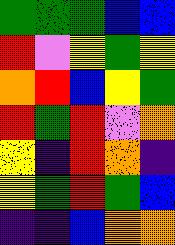[["green", "green", "green", "blue", "blue"], ["red", "violet", "yellow", "green", "yellow"], ["orange", "red", "blue", "yellow", "green"], ["red", "green", "red", "violet", "orange"], ["yellow", "indigo", "red", "orange", "indigo"], ["yellow", "green", "red", "green", "blue"], ["indigo", "indigo", "blue", "orange", "orange"]]